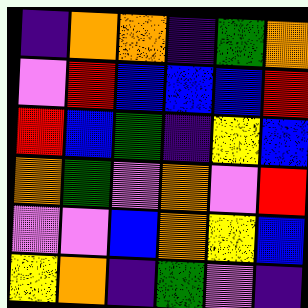[["indigo", "orange", "orange", "indigo", "green", "orange"], ["violet", "red", "blue", "blue", "blue", "red"], ["red", "blue", "green", "indigo", "yellow", "blue"], ["orange", "green", "violet", "orange", "violet", "red"], ["violet", "violet", "blue", "orange", "yellow", "blue"], ["yellow", "orange", "indigo", "green", "violet", "indigo"]]